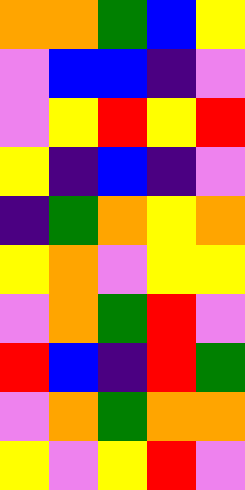[["orange", "orange", "green", "blue", "yellow"], ["violet", "blue", "blue", "indigo", "violet"], ["violet", "yellow", "red", "yellow", "red"], ["yellow", "indigo", "blue", "indigo", "violet"], ["indigo", "green", "orange", "yellow", "orange"], ["yellow", "orange", "violet", "yellow", "yellow"], ["violet", "orange", "green", "red", "violet"], ["red", "blue", "indigo", "red", "green"], ["violet", "orange", "green", "orange", "orange"], ["yellow", "violet", "yellow", "red", "violet"]]